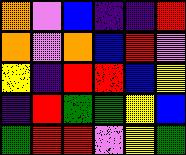[["orange", "violet", "blue", "indigo", "indigo", "red"], ["orange", "violet", "orange", "blue", "red", "violet"], ["yellow", "indigo", "red", "red", "blue", "yellow"], ["indigo", "red", "green", "green", "yellow", "blue"], ["green", "red", "red", "violet", "yellow", "green"]]